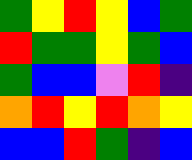[["green", "yellow", "red", "yellow", "blue", "green"], ["red", "green", "green", "yellow", "green", "blue"], ["green", "blue", "blue", "violet", "red", "indigo"], ["orange", "red", "yellow", "red", "orange", "yellow"], ["blue", "blue", "red", "green", "indigo", "blue"]]